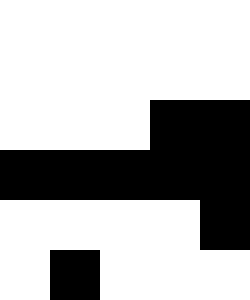[["white", "white", "white", "white", "white"], ["white", "white", "white", "white", "white"], ["white", "white", "white", "black", "black"], ["black", "black", "black", "black", "black"], ["white", "white", "white", "white", "black"], ["white", "black", "white", "white", "white"]]